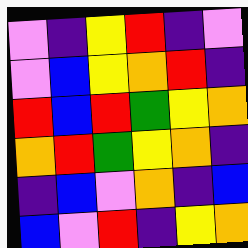[["violet", "indigo", "yellow", "red", "indigo", "violet"], ["violet", "blue", "yellow", "orange", "red", "indigo"], ["red", "blue", "red", "green", "yellow", "orange"], ["orange", "red", "green", "yellow", "orange", "indigo"], ["indigo", "blue", "violet", "orange", "indigo", "blue"], ["blue", "violet", "red", "indigo", "yellow", "orange"]]